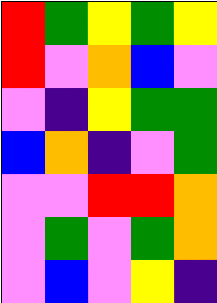[["red", "green", "yellow", "green", "yellow"], ["red", "violet", "orange", "blue", "violet"], ["violet", "indigo", "yellow", "green", "green"], ["blue", "orange", "indigo", "violet", "green"], ["violet", "violet", "red", "red", "orange"], ["violet", "green", "violet", "green", "orange"], ["violet", "blue", "violet", "yellow", "indigo"]]